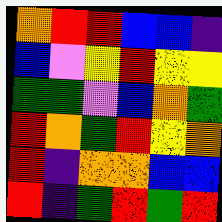[["orange", "red", "red", "blue", "blue", "indigo"], ["blue", "violet", "yellow", "red", "yellow", "yellow"], ["green", "green", "violet", "blue", "orange", "green"], ["red", "orange", "green", "red", "yellow", "orange"], ["red", "indigo", "orange", "orange", "blue", "blue"], ["red", "indigo", "green", "red", "green", "red"]]